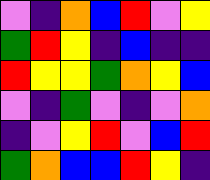[["violet", "indigo", "orange", "blue", "red", "violet", "yellow"], ["green", "red", "yellow", "indigo", "blue", "indigo", "indigo"], ["red", "yellow", "yellow", "green", "orange", "yellow", "blue"], ["violet", "indigo", "green", "violet", "indigo", "violet", "orange"], ["indigo", "violet", "yellow", "red", "violet", "blue", "red"], ["green", "orange", "blue", "blue", "red", "yellow", "indigo"]]